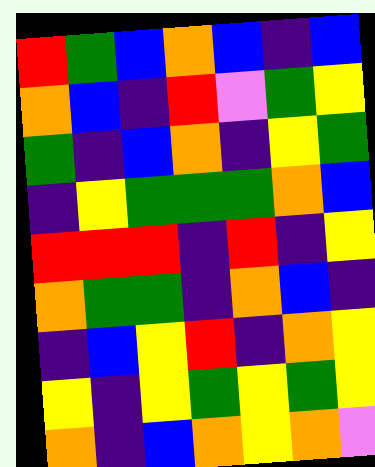[["red", "green", "blue", "orange", "blue", "indigo", "blue"], ["orange", "blue", "indigo", "red", "violet", "green", "yellow"], ["green", "indigo", "blue", "orange", "indigo", "yellow", "green"], ["indigo", "yellow", "green", "green", "green", "orange", "blue"], ["red", "red", "red", "indigo", "red", "indigo", "yellow"], ["orange", "green", "green", "indigo", "orange", "blue", "indigo"], ["indigo", "blue", "yellow", "red", "indigo", "orange", "yellow"], ["yellow", "indigo", "yellow", "green", "yellow", "green", "yellow"], ["orange", "indigo", "blue", "orange", "yellow", "orange", "violet"]]